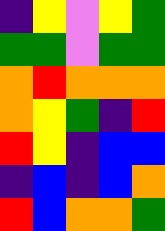[["indigo", "yellow", "violet", "yellow", "green"], ["green", "green", "violet", "green", "green"], ["orange", "red", "orange", "orange", "orange"], ["orange", "yellow", "green", "indigo", "red"], ["red", "yellow", "indigo", "blue", "blue"], ["indigo", "blue", "indigo", "blue", "orange"], ["red", "blue", "orange", "orange", "green"]]